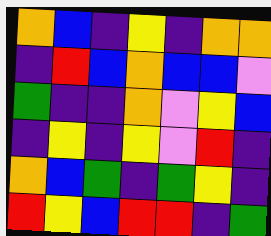[["orange", "blue", "indigo", "yellow", "indigo", "orange", "orange"], ["indigo", "red", "blue", "orange", "blue", "blue", "violet"], ["green", "indigo", "indigo", "orange", "violet", "yellow", "blue"], ["indigo", "yellow", "indigo", "yellow", "violet", "red", "indigo"], ["orange", "blue", "green", "indigo", "green", "yellow", "indigo"], ["red", "yellow", "blue", "red", "red", "indigo", "green"]]